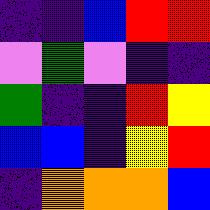[["indigo", "indigo", "blue", "red", "red"], ["violet", "green", "violet", "indigo", "indigo"], ["green", "indigo", "indigo", "red", "yellow"], ["blue", "blue", "indigo", "yellow", "red"], ["indigo", "orange", "orange", "orange", "blue"]]